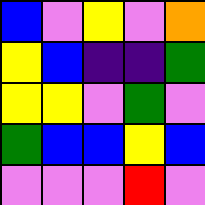[["blue", "violet", "yellow", "violet", "orange"], ["yellow", "blue", "indigo", "indigo", "green"], ["yellow", "yellow", "violet", "green", "violet"], ["green", "blue", "blue", "yellow", "blue"], ["violet", "violet", "violet", "red", "violet"]]